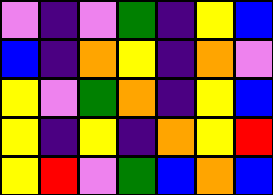[["violet", "indigo", "violet", "green", "indigo", "yellow", "blue"], ["blue", "indigo", "orange", "yellow", "indigo", "orange", "violet"], ["yellow", "violet", "green", "orange", "indigo", "yellow", "blue"], ["yellow", "indigo", "yellow", "indigo", "orange", "yellow", "red"], ["yellow", "red", "violet", "green", "blue", "orange", "blue"]]